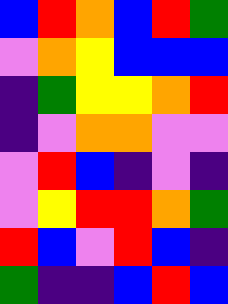[["blue", "red", "orange", "blue", "red", "green"], ["violet", "orange", "yellow", "blue", "blue", "blue"], ["indigo", "green", "yellow", "yellow", "orange", "red"], ["indigo", "violet", "orange", "orange", "violet", "violet"], ["violet", "red", "blue", "indigo", "violet", "indigo"], ["violet", "yellow", "red", "red", "orange", "green"], ["red", "blue", "violet", "red", "blue", "indigo"], ["green", "indigo", "indigo", "blue", "red", "blue"]]